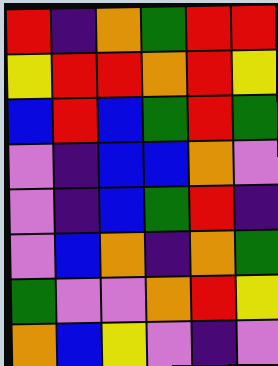[["red", "indigo", "orange", "green", "red", "red"], ["yellow", "red", "red", "orange", "red", "yellow"], ["blue", "red", "blue", "green", "red", "green"], ["violet", "indigo", "blue", "blue", "orange", "violet"], ["violet", "indigo", "blue", "green", "red", "indigo"], ["violet", "blue", "orange", "indigo", "orange", "green"], ["green", "violet", "violet", "orange", "red", "yellow"], ["orange", "blue", "yellow", "violet", "indigo", "violet"]]